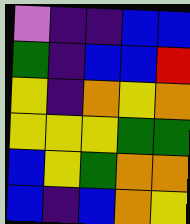[["violet", "indigo", "indigo", "blue", "blue"], ["green", "indigo", "blue", "blue", "red"], ["yellow", "indigo", "orange", "yellow", "orange"], ["yellow", "yellow", "yellow", "green", "green"], ["blue", "yellow", "green", "orange", "orange"], ["blue", "indigo", "blue", "orange", "yellow"]]